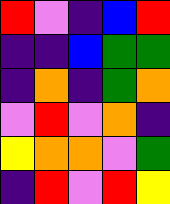[["red", "violet", "indigo", "blue", "red"], ["indigo", "indigo", "blue", "green", "green"], ["indigo", "orange", "indigo", "green", "orange"], ["violet", "red", "violet", "orange", "indigo"], ["yellow", "orange", "orange", "violet", "green"], ["indigo", "red", "violet", "red", "yellow"]]